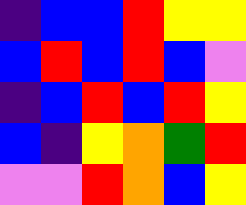[["indigo", "blue", "blue", "red", "yellow", "yellow"], ["blue", "red", "blue", "red", "blue", "violet"], ["indigo", "blue", "red", "blue", "red", "yellow"], ["blue", "indigo", "yellow", "orange", "green", "red"], ["violet", "violet", "red", "orange", "blue", "yellow"]]